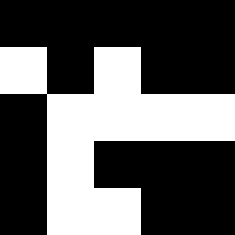[["black", "black", "black", "black", "black"], ["white", "black", "white", "black", "black"], ["black", "white", "white", "white", "white"], ["black", "white", "black", "black", "black"], ["black", "white", "white", "black", "black"]]